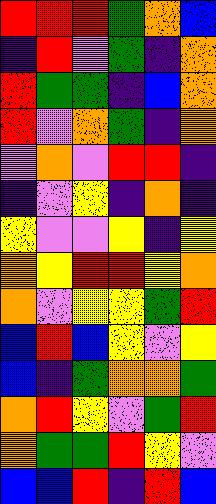[["red", "red", "red", "green", "orange", "blue"], ["indigo", "red", "violet", "green", "indigo", "orange"], ["red", "green", "green", "indigo", "blue", "orange"], ["red", "violet", "orange", "green", "indigo", "orange"], ["violet", "orange", "violet", "red", "red", "indigo"], ["indigo", "violet", "yellow", "indigo", "orange", "indigo"], ["yellow", "violet", "violet", "yellow", "indigo", "yellow"], ["orange", "yellow", "red", "red", "yellow", "orange"], ["orange", "violet", "yellow", "yellow", "green", "red"], ["blue", "red", "blue", "yellow", "violet", "yellow"], ["blue", "indigo", "green", "orange", "orange", "green"], ["orange", "red", "yellow", "violet", "green", "red"], ["orange", "green", "green", "red", "yellow", "violet"], ["blue", "blue", "red", "indigo", "red", "blue"]]